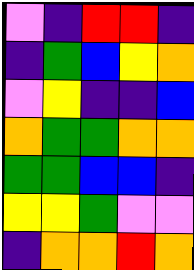[["violet", "indigo", "red", "red", "indigo"], ["indigo", "green", "blue", "yellow", "orange"], ["violet", "yellow", "indigo", "indigo", "blue"], ["orange", "green", "green", "orange", "orange"], ["green", "green", "blue", "blue", "indigo"], ["yellow", "yellow", "green", "violet", "violet"], ["indigo", "orange", "orange", "red", "orange"]]